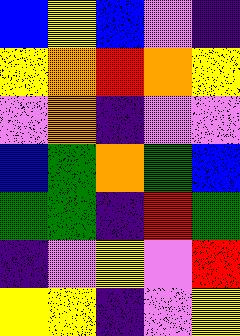[["blue", "yellow", "blue", "violet", "indigo"], ["yellow", "orange", "red", "orange", "yellow"], ["violet", "orange", "indigo", "violet", "violet"], ["blue", "green", "orange", "green", "blue"], ["green", "green", "indigo", "red", "green"], ["indigo", "violet", "yellow", "violet", "red"], ["yellow", "yellow", "indigo", "violet", "yellow"]]